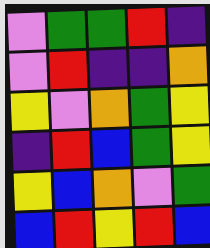[["violet", "green", "green", "red", "indigo"], ["violet", "red", "indigo", "indigo", "orange"], ["yellow", "violet", "orange", "green", "yellow"], ["indigo", "red", "blue", "green", "yellow"], ["yellow", "blue", "orange", "violet", "green"], ["blue", "red", "yellow", "red", "blue"]]